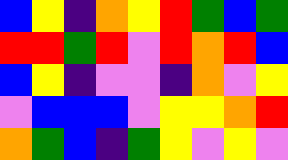[["blue", "yellow", "indigo", "orange", "yellow", "red", "green", "blue", "green"], ["red", "red", "green", "red", "violet", "red", "orange", "red", "blue"], ["blue", "yellow", "indigo", "violet", "violet", "indigo", "orange", "violet", "yellow"], ["violet", "blue", "blue", "blue", "violet", "yellow", "yellow", "orange", "red"], ["orange", "green", "blue", "indigo", "green", "yellow", "violet", "yellow", "violet"]]